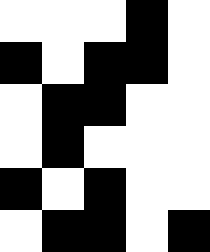[["white", "white", "white", "black", "white"], ["black", "white", "black", "black", "white"], ["white", "black", "black", "white", "white"], ["white", "black", "white", "white", "white"], ["black", "white", "black", "white", "white"], ["white", "black", "black", "white", "black"]]